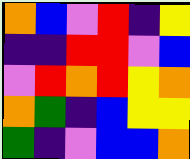[["orange", "blue", "violet", "red", "indigo", "yellow"], ["indigo", "indigo", "red", "red", "violet", "blue"], ["violet", "red", "orange", "red", "yellow", "orange"], ["orange", "green", "indigo", "blue", "yellow", "yellow"], ["green", "indigo", "violet", "blue", "blue", "orange"]]